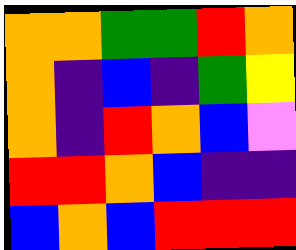[["orange", "orange", "green", "green", "red", "orange"], ["orange", "indigo", "blue", "indigo", "green", "yellow"], ["orange", "indigo", "red", "orange", "blue", "violet"], ["red", "red", "orange", "blue", "indigo", "indigo"], ["blue", "orange", "blue", "red", "red", "red"]]